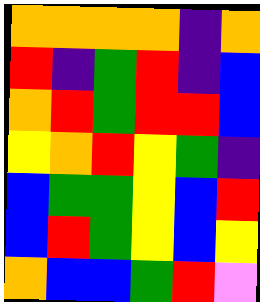[["orange", "orange", "orange", "orange", "indigo", "orange"], ["red", "indigo", "green", "red", "indigo", "blue"], ["orange", "red", "green", "red", "red", "blue"], ["yellow", "orange", "red", "yellow", "green", "indigo"], ["blue", "green", "green", "yellow", "blue", "red"], ["blue", "red", "green", "yellow", "blue", "yellow"], ["orange", "blue", "blue", "green", "red", "violet"]]